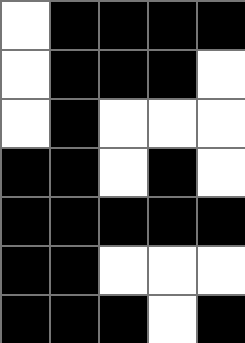[["white", "black", "black", "black", "black"], ["white", "black", "black", "black", "white"], ["white", "black", "white", "white", "white"], ["black", "black", "white", "black", "white"], ["black", "black", "black", "black", "black"], ["black", "black", "white", "white", "white"], ["black", "black", "black", "white", "black"]]